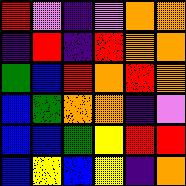[["red", "violet", "indigo", "violet", "orange", "orange"], ["indigo", "red", "indigo", "red", "orange", "orange"], ["green", "blue", "red", "orange", "red", "orange"], ["blue", "green", "orange", "orange", "indigo", "violet"], ["blue", "blue", "green", "yellow", "red", "red"], ["blue", "yellow", "blue", "yellow", "indigo", "orange"]]